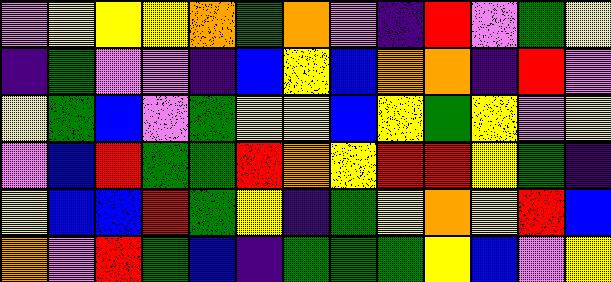[["violet", "yellow", "yellow", "yellow", "orange", "green", "orange", "violet", "indigo", "red", "violet", "green", "yellow"], ["indigo", "green", "violet", "violet", "indigo", "blue", "yellow", "blue", "orange", "orange", "indigo", "red", "violet"], ["yellow", "green", "blue", "violet", "green", "yellow", "yellow", "blue", "yellow", "green", "yellow", "violet", "yellow"], ["violet", "blue", "red", "green", "green", "red", "orange", "yellow", "red", "red", "yellow", "green", "indigo"], ["yellow", "blue", "blue", "red", "green", "yellow", "indigo", "green", "yellow", "orange", "yellow", "red", "blue"], ["orange", "violet", "red", "green", "blue", "indigo", "green", "green", "green", "yellow", "blue", "violet", "yellow"]]